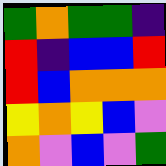[["green", "orange", "green", "green", "indigo"], ["red", "indigo", "blue", "blue", "red"], ["red", "blue", "orange", "orange", "orange"], ["yellow", "orange", "yellow", "blue", "violet"], ["orange", "violet", "blue", "violet", "green"]]